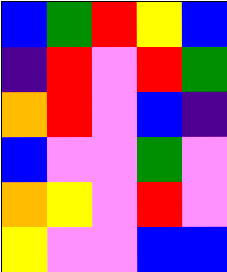[["blue", "green", "red", "yellow", "blue"], ["indigo", "red", "violet", "red", "green"], ["orange", "red", "violet", "blue", "indigo"], ["blue", "violet", "violet", "green", "violet"], ["orange", "yellow", "violet", "red", "violet"], ["yellow", "violet", "violet", "blue", "blue"]]